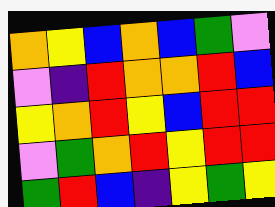[["orange", "yellow", "blue", "orange", "blue", "green", "violet"], ["violet", "indigo", "red", "orange", "orange", "red", "blue"], ["yellow", "orange", "red", "yellow", "blue", "red", "red"], ["violet", "green", "orange", "red", "yellow", "red", "red"], ["green", "red", "blue", "indigo", "yellow", "green", "yellow"]]